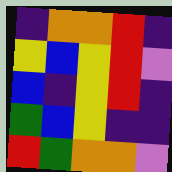[["indigo", "orange", "orange", "red", "indigo"], ["yellow", "blue", "yellow", "red", "violet"], ["blue", "indigo", "yellow", "red", "indigo"], ["green", "blue", "yellow", "indigo", "indigo"], ["red", "green", "orange", "orange", "violet"]]